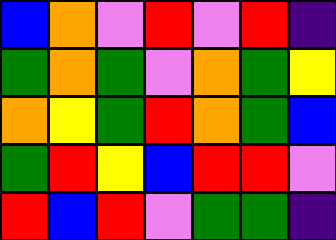[["blue", "orange", "violet", "red", "violet", "red", "indigo"], ["green", "orange", "green", "violet", "orange", "green", "yellow"], ["orange", "yellow", "green", "red", "orange", "green", "blue"], ["green", "red", "yellow", "blue", "red", "red", "violet"], ["red", "blue", "red", "violet", "green", "green", "indigo"]]